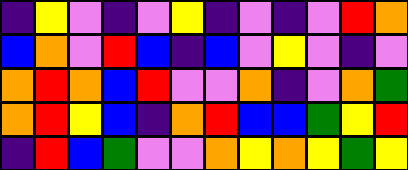[["indigo", "yellow", "violet", "indigo", "violet", "yellow", "indigo", "violet", "indigo", "violet", "red", "orange"], ["blue", "orange", "violet", "red", "blue", "indigo", "blue", "violet", "yellow", "violet", "indigo", "violet"], ["orange", "red", "orange", "blue", "red", "violet", "violet", "orange", "indigo", "violet", "orange", "green"], ["orange", "red", "yellow", "blue", "indigo", "orange", "red", "blue", "blue", "green", "yellow", "red"], ["indigo", "red", "blue", "green", "violet", "violet", "orange", "yellow", "orange", "yellow", "green", "yellow"]]